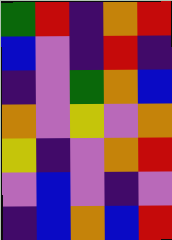[["green", "red", "indigo", "orange", "red"], ["blue", "violet", "indigo", "red", "indigo"], ["indigo", "violet", "green", "orange", "blue"], ["orange", "violet", "yellow", "violet", "orange"], ["yellow", "indigo", "violet", "orange", "red"], ["violet", "blue", "violet", "indigo", "violet"], ["indigo", "blue", "orange", "blue", "red"]]